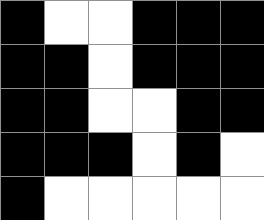[["black", "white", "white", "black", "black", "black"], ["black", "black", "white", "black", "black", "black"], ["black", "black", "white", "white", "black", "black"], ["black", "black", "black", "white", "black", "white"], ["black", "white", "white", "white", "white", "white"]]